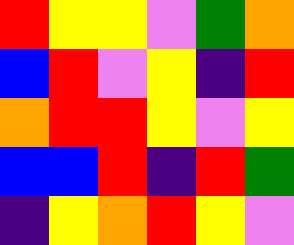[["red", "yellow", "yellow", "violet", "green", "orange"], ["blue", "red", "violet", "yellow", "indigo", "red"], ["orange", "red", "red", "yellow", "violet", "yellow"], ["blue", "blue", "red", "indigo", "red", "green"], ["indigo", "yellow", "orange", "red", "yellow", "violet"]]